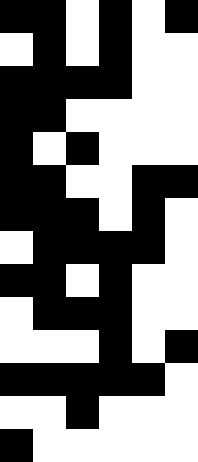[["black", "black", "white", "black", "white", "black"], ["white", "black", "white", "black", "white", "white"], ["black", "black", "black", "black", "white", "white"], ["black", "black", "white", "white", "white", "white"], ["black", "white", "black", "white", "white", "white"], ["black", "black", "white", "white", "black", "black"], ["black", "black", "black", "white", "black", "white"], ["white", "black", "black", "black", "black", "white"], ["black", "black", "white", "black", "white", "white"], ["white", "black", "black", "black", "white", "white"], ["white", "white", "white", "black", "white", "black"], ["black", "black", "black", "black", "black", "white"], ["white", "white", "black", "white", "white", "white"], ["black", "white", "white", "white", "white", "white"]]